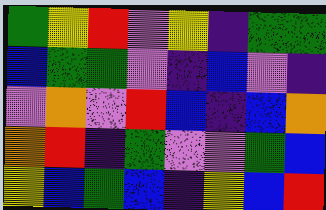[["green", "yellow", "red", "violet", "yellow", "indigo", "green", "green"], ["blue", "green", "green", "violet", "indigo", "blue", "violet", "indigo"], ["violet", "orange", "violet", "red", "blue", "indigo", "blue", "orange"], ["orange", "red", "indigo", "green", "violet", "violet", "green", "blue"], ["yellow", "blue", "green", "blue", "indigo", "yellow", "blue", "red"]]